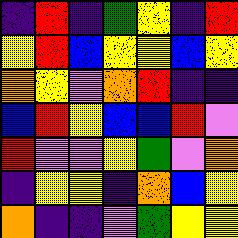[["indigo", "red", "indigo", "green", "yellow", "indigo", "red"], ["yellow", "red", "blue", "yellow", "yellow", "blue", "yellow"], ["orange", "yellow", "violet", "orange", "red", "indigo", "indigo"], ["blue", "red", "yellow", "blue", "blue", "red", "violet"], ["red", "violet", "violet", "yellow", "green", "violet", "orange"], ["indigo", "yellow", "yellow", "indigo", "orange", "blue", "yellow"], ["orange", "indigo", "indigo", "violet", "green", "yellow", "yellow"]]